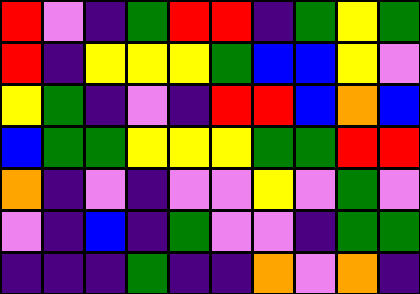[["red", "violet", "indigo", "green", "red", "red", "indigo", "green", "yellow", "green"], ["red", "indigo", "yellow", "yellow", "yellow", "green", "blue", "blue", "yellow", "violet"], ["yellow", "green", "indigo", "violet", "indigo", "red", "red", "blue", "orange", "blue"], ["blue", "green", "green", "yellow", "yellow", "yellow", "green", "green", "red", "red"], ["orange", "indigo", "violet", "indigo", "violet", "violet", "yellow", "violet", "green", "violet"], ["violet", "indigo", "blue", "indigo", "green", "violet", "violet", "indigo", "green", "green"], ["indigo", "indigo", "indigo", "green", "indigo", "indigo", "orange", "violet", "orange", "indigo"]]